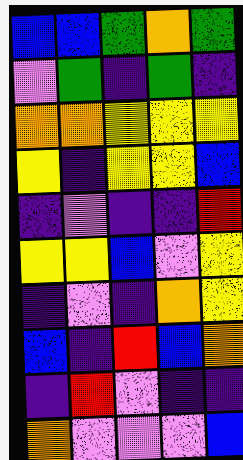[["blue", "blue", "green", "orange", "green"], ["violet", "green", "indigo", "green", "indigo"], ["orange", "orange", "yellow", "yellow", "yellow"], ["yellow", "indigo", "yellow", "yellow", "blue"], ["indigo", "violet", "indigo", "indigo", "red"], ["yellow", "yellow", "blue", "violet", "yellow"], ["indigo", "violet", "indigo", "orange", "yellow"], ["blue", "indigo", "red", "blue", "orange"], ["indigo", "red", "violet", "indigo", "indigo"], ["orange", "violet", "violet", "violet", "blue"]]